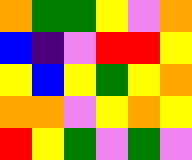[["orange", "green", "green", "yellow", "violet", "orange"], ["blue", "indigo", "violet", "red", "red", "yellow"], ["yellow", "blue", "yellow", "green", "yellow", "orange"], ["orange", "orange", "violet", "yellow", "orange", "yellow"], ["red", "yellow", "green", "violet", "green", "violet"]]